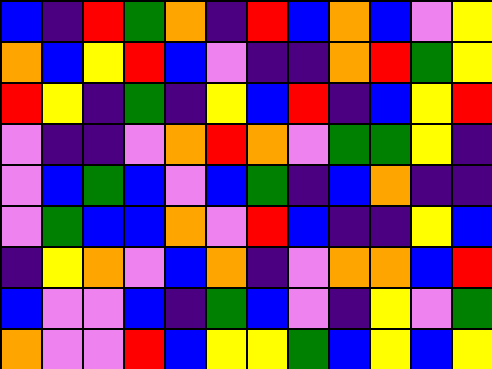[["blue", "indigo", "red", "green", "orange", "indigo", "red", "blue", "orange", "blue", "violet", "yellow"], ["orange", "blue", "yellow", "red", "blue", "violet", "indigo", "indigo", "orange", "red", "green", "yellow"], ["red", "yellow", "indigo", "green", "indigo", "yellow", "blue", "red", "indigo", "blue", "yellow", "red"], ["violet", "indigo", "indigo", "violet", "orange", "red", "orange", "violet", "green", "green", "yellow", "indigo"], ["violet", "blue", "green", "blue", "violet", "blue", "green", "indigo", "blue", "orange", "indigo", "indigo"], ["violet", "green", "blue", "blue", "orange", "violet", "red", "blue", "indigo", "indigo", "yellow", "blue"], ["indigo", "yellow", "orange", "violet", "blue", "orange", "indigo", "violet", "orange", "orange", "blue", "red"], ["blue", "violet", "violet", "blue", "indigo", "green", "blue", "violet", "indigo", "yellow", "violet", "green"], ["orange", "violet", "violet", "red", "blue", "yellow", "yellow", "green", "blue", "yellow", "blue", "yellow"]]